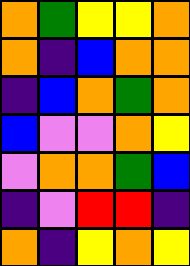[["orange", "green", "yellow", "yellow", "orange"], ["orange", "indigo", "blue", "orange", "orange"], ["indigo", "blue", "orange", "green", "orange"], ["blue", "violet", "violet", "orange", "yellow"], ["violet", "orange", "orange", "green", "blue"], ["indigo", "violet", "red", "red", "indigo"], ["orange", "indigo", "yellow", "orange", "yellow"]]